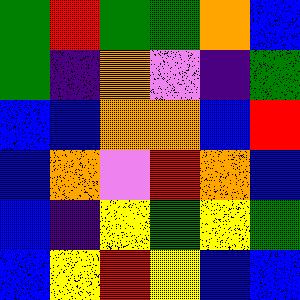[["green", "red", "green", "green", "orange", "blue"], ["green", "indigo", "orange", "violet", "indigo", "green"], ["blue", "blue", "orange", "orange", "blue", "red"], ["blue", "orange", "violet", "red", "orange", "blue"], ["blue", "indigo", "yellow", "green", "yellow", "green"], ["blue", "yellow", "red", "yellow", "blue", "blue"]]